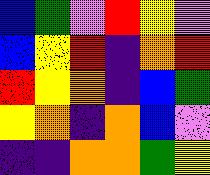[["blue", "green", "violet", "red", "yellow", "violet"], ["blue", "yellow", "red", "indigo", "orange", "red"], ["red", "yellow", "orange", "indigo", "blue", "green"], ["yellow", "orange", "indigo", "orange", "blue", "violet"], ["indigo", "indigo", "orange", "orange", "green", "yellow"]]